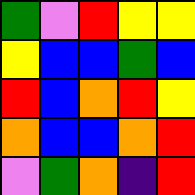[["green", "violet", "red", "yellow", "yellow"], ["yellow", "blue", "blue", "green", "blue"], ["red", "blue", "orange", "red", "yellow"], ["orange", "blue", "blue", "orange", "red"], ["violet", "green", "orange", "indigo", "red"]]